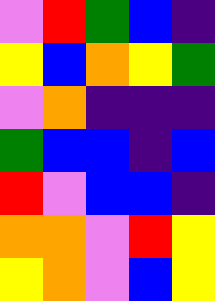[["violet", "red", "green", "blue", "indigo"], ["yellow", "blue", "orange", "yellow", "green"], ["violet", "orange", "indigo", "indigo", "indigo"], ["green", "blue", "blue", "indigo", "blue"], ["red", "violet", "blue", "blue", "indigo"], ["orange", "orange", "violet", "red", "yellow"], ["yellow", "orange", "violet", "blue", "yellow"]]